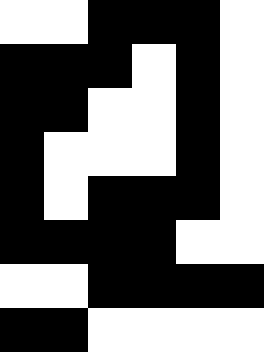[["white", "white", "black", "black", "black", "white"], ["black", "black", "black", "white", "black", "white"], ["black", "black", "white", "white", "black", "white"], ["black", "white", "white", "white", "black", "white"], ["black", "white", "black", "black", "black", "white"], ["black", "black", "black", "black", "white", "white"], ["white", "white", "black", "black", "black", "black"], ["black", "black", "white", "white", "white", "white"]]